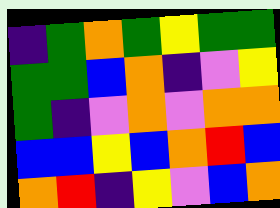[["indigo", "green", "orange", "green", "yellow", "green", "green"], ["green", "green", "blue", "orange", "indigo", "violet", "yellow"], ["green", "indigo", "violet", "orange", "violet", "orange", "orange"], ["blue", "blue", "yellow", "blue", "orange", "red", "blue"], ["orange", "red", "indigo", "yellow", "violet", "blue", "orange"]]